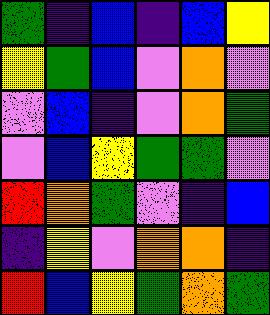[["green", "indigo", "blue", "indigo", "blue", "yellow"], ["yellow", "green", "blue", "violet", "orange", "violet"], ["violet", "blue", "indigo", "violet", "orange", "green"], ["violet", "blue", "yellow", "green", "green", "violet"], ["red", "orange", "green", "violet", "indigo", "blue"], ["indigo", "yellow", "violet", "orange", "orange", "indigo"], ["red", "blue", "yellow", "green", "orange", "green"]]